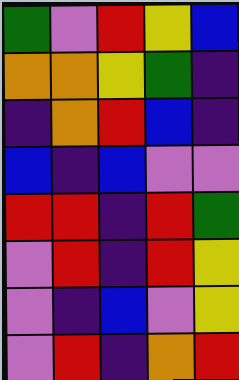[["green", "violet", "red", "yellow", "blue"], ["orange", "orange", "yellow", "green", "indigo"], ["indigo", "orange", "red", "blue", "indigo"], ["blue", "indigo", "blue", "violet", "violet"], ["red", "red", "indigo", "red", "green"], ["violet", "red", "indigo", "red", "yellow"], ["violet", "indigo", "blue", "violet", "yellow"], ["violet", "red", "indigo", "orange", "red"]]